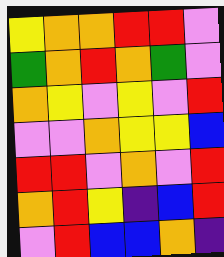[["yellow", "orange", "orange", "red", "red", "violet"], ["green", "orange", "red", "orange", "green", "violet"], ["orange", "yellow", "violet", "yellow", "violet", "red"], ["violet", "violet", "orange", "yellow", "yellow", "blue"], ["red", "red", "violet", "orange", "violet", "red"], ["orange", "red", "yellow", "indigo", "blue", "red"], ["violet", "red", "blue", "blue", "orange", "indigo"]]